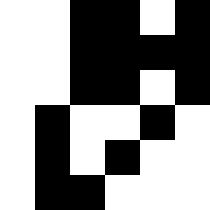[["white", "white", "black", "black", "white", "black"], ["white", "white", "black", "black", "black", "black"], ["white", "white", "black", "black", "white", "black"], ["white", "black", "white", "white", "black", "white"], ["white", "black", "white", "black", "white", "white"], ["white", "black", "black", "white", "white", "white"]]